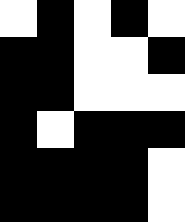[["white", "black", "white", "black", "white"], ["black", "black", "white", "white", "black"], ["black", "black", "white", "white", "white"], ["black", "white", "black", "black", "black"], ["black", "black", "black", "black", "white"], ["black", "black", "black", "black", "white"]]